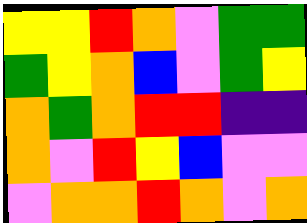[["yellow", "yellow", "red", "orange", "violet", "green", "green"], ["green", "yellow", "orange", "blue", "violet", "green", "yellow"], ["orange", "green", "orange", "red", "red", "indigo", "indigo"], ["orange", "violet", "red", "yellow", "blue", "violet", "violet"], ["violet", "orange", "orange", "red", "orange", "violet", "orange"]]